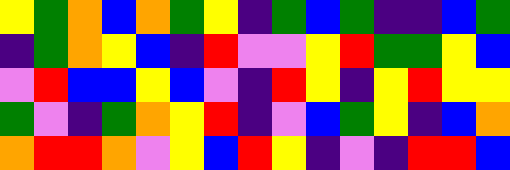[["yellow", "green", "orange", "blue", "orange", "green", "yellow", "indigo", "green", "blue", "green", "indigo", "indigo", "blue", "green"], ["indigo", "green", "orange", "yellow", "blue", "indigo", "red", "violet", "violet", "yellow", "red", "green", "green", "yellow", "blue"], ["violet", "red", "blue", "blue", "yellow", "blue", "violet", "indigo", "red", "yellow", "indigo", "yellow", "red", "yellow", "yellow"], ["green", "violet", "indigo", "green", "orange", "yellow", "red", "indigo", "violet", "blue", "green", "yellow", "indigo", "blue", "orange"], ["orange", "red", "red", "orange", "violet", "yellow", "blue", "red", "yellow", "indigo", "violet", "indigo", "red", "red", "blue"]]